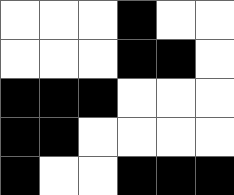[["white", "white", "white", "black", "white", "white"], ["white", "white", "white", "black", "black", "white"], ["black", "black", "black", "white", "white", "white"], ["black", "black", "white", "white", "white", "white"], ["black", "white", "white", "black", "black", "black"]]